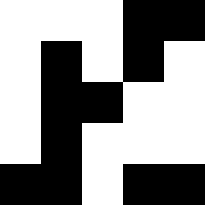[["white", "white", "white", "black", "black"], ["white", "black", "white", "black", "white"], ["white", "black", "black", "white", "white"], ["white", "black", "white", "white", "white"], ["black", "black", "white", "black", "black"]]